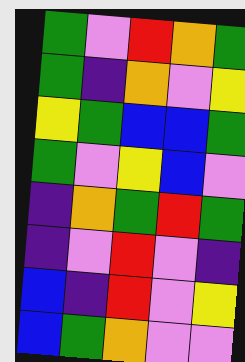[["green", "violet", "red", "orange", "green"], ["green", "indigo", "orange", "violet", "yellow"], ["yellow", "green", "blue", "blue", "green"], ["green", "violet", "yellow", "blue", "violet"], ["indigo", "orange", "green", "red", "green"], ["indigo", "violet", "red", "violet", "indigo"], ["blue", "indigo", "red", "violet", "yellow"], ["blue", "green", "orange", "violet", "violet"]]